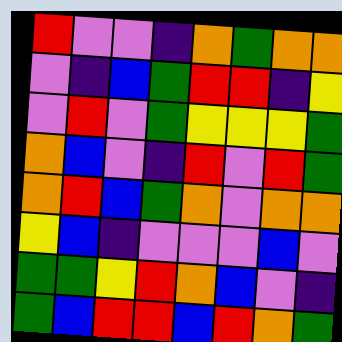[["red", "violet", "violet", "indigo", "orange", "green", "orange", "orange"], ["violet", "indigo", "blue", "green", "red", "red", "indigo", "yellow"], ["violet", "red", "violet", "green", "yellow", "yellow", "yellow", "green"], ["orange", "blue", "violet", "indigo", "red", "violet", "red", "green"], ["orange", "red", "blue", "green", "orange", "violet", "orange", "orange"], ["yellow", "blue", "indigo", "violet", "violet", "violet", "blue", "violet"], ["green", "green", "yellow", "red", "orange", "blue", "violet", "indigo"], ["green", "blue", "red", "red", "blue", "red", "orange", "green"]]